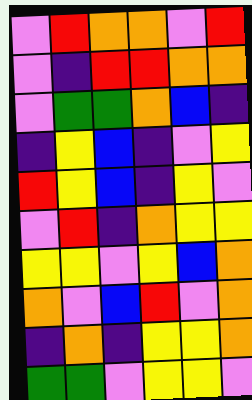[["violet", "red", "orange", "orange", "violet", "red"], ["violet", "indigo", "red", "red", "orange", "orange"], ["violet", "green", "green", "orange", "blue", "indigo"], ["indigo", "yellow", "blue", "indigo", "violet", "yellow"], ["red", "yellow", "blue", "indigo", "yellow", "violet"], ["violet", "red", "indigo", "orange", "yellow", "yellow"], ["yellow", "yellow", "violet", "yellow", "blue", "orange"], ["orange", "violet", "blue", "red", "violet", "orange"], ["indigo", "orange", "indigo", "yellow", "yellow", "orange"], ["green", "green", "violet", "yellow", "yellow", "violet"]]